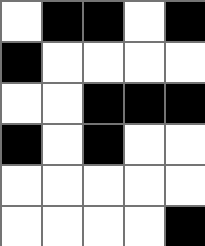[["white", "black", "black", "white", "black"], ["black", "white", "white", "white", "white"], ["white", "white", "black", "black", "black"], ["black", "white", "black", "white", "white"], ["white", "white", "white", "white", "white"], ["white", "white", "white", "white", "black"]]